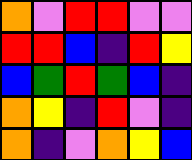[["orange", "violet", "red", "red", "violet", "violet"], ["red", "red", "blue", "indigo", "red", "yellow"], ["blue", "green", "red", "green", "blue", "indigo"], ["orange", "yellow", "indigo", "red", "violet", "indigo"], ["orange", "indigo", "violet", "orange", "yellow", "blue"]]